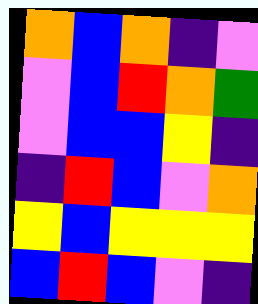[["orange", "blue", "orange", "indigo", "violet"], ["violet", "blue", "red", "orange", "green"], ["violet", "blue", "blue", "yellow", "indigo"], ["indigo", "red", "blue", "violet", "orange"], ["yellow", "blue", "yellow", "yellow", "yellow"], ["blue", "red", "blue", "violet", "indigo"]]